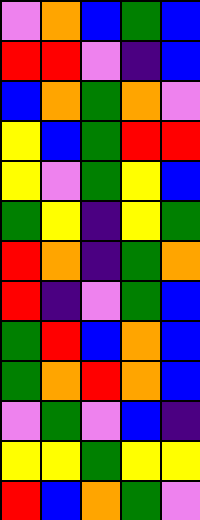[["violet", "orange", "blue", "green", "blue"], ["red", "red", "violet", "indigo", "blue"], ["blue", "orange", "green", "orange", "violet"], ["yellow", "blue", "green", "red", "red"], ["yellow", "violet", "green", "yellow", "blue"], ["green", "yellow", "indigo", "yellow", "green"], ["red", "orange", "indigo", "green", "orange"], ["red", "indigo", "violet", "green", "blue"], ["green", "red", "blue", "orange", "blue"], ["green", "orange", "red", "orange", "blue"], ["violet", "green", "violet", "blue", "indigo"], ["yellow", "yellow", "green", "yellow", "yellow"], ["red", "blue", "orange", "green", "violet"]]